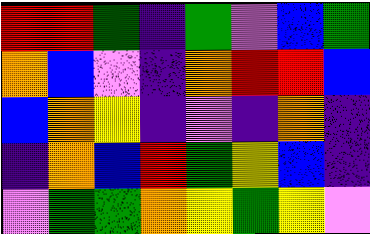[["red", "red", "green", "indigo", "green", "violet", "blue", "green"], ["orange", "blue", "violet", "indigo", "orange", "red", "red", "blue"], ["blue", "orange", "yellow", "indigo", "violet", "indigo", "orange", "indigo"], ["indigo", "orange", "blue", "red", "green", "yellow", "blue", "indigo"], ["violet", "green", "green", "orange", "yellow", "green", "yellow", "violet"]]